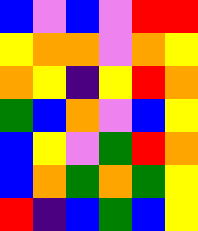[["blue", "violet", "blue", "violet", "red", "red"], ["yellow", "orange", "orange", "violet", "orange", "yellow"], ["orange", "yellow", "indigo", "yellow", "red", "orange"], ["green", "blue", "orange", "violet", "blue", "yellow"], ["blue", "yellow", "violet", "green", "red", "orange"], ["blue", "orange", "green", "orange", "green", "yellow"], ["red", "indigo", "blue", "green", "blue", "yellow"]]